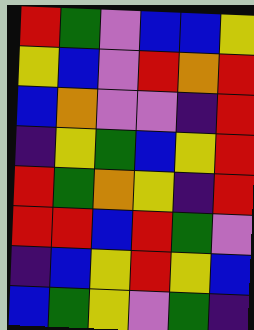[["red", "green", "violet", "blue", "blue", "yellow"], ["yellow", "blue", "violet", "red", "orange", "red"], ["blue", "orange", "violet", "violet", "indigo", "red"], ["indigo", "yellow", "green", "blue", "yellow", "red"], ["red", "green", "orange", "yellow", "indigo", "red"], ["red", "red", "blue", "red", "green", "violet"], ["indigo", "blue", "yellow", "red", "yellow", "blue"], ["blue", "green", "yellow", "violet", "green", "indigo"]]